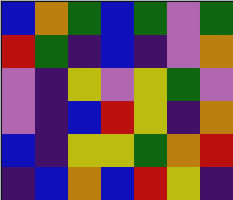[["blue", "orange", "green", "blue", "green", "violet", "green"], ["red", "green", "indigo", "blue", "indigo", "violet", "orange"], ["violet", "indigo", "yellow", "violet", "yellow", "green", "violet"], ["violet", "indigo", "blue", "red", "yellow", "indigo", "orange"], ["blue", "indigo", "yellow", "yellow", "green", "orange", "red"], ["indigo", "blue", "orange", "blue", "red", "yellow", "indigo"]]